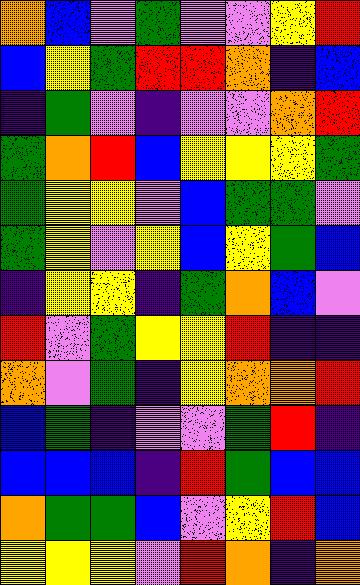[["orange", "blue", "violet", "green", "violet", "violet", "yellow", "red"], ["blue", "yellow", "green", "red", "red", "orange", "indigo", "blue"], ["indigo", "green", "violet", "indigo", "violet", "violet", "orange", "red"], ["green", "orange", "red", "blue", "yellow", "yellow", "yellow", "green"], ["green", "yellow", "yellow", "violet", "blue", "green", "green", "violet"], ["green", "yellow", "violet", "yellow", "blue", "yellow", "green", "blue"], ["indigo", "yellow", "yellow", "indigo", "green", "orange", "blue", "violet"], ["red", "violet", "green", "yellow", "yellow", "red", "indigo", "indigo"], ["orange", "violet", "green", "indigo", "yellow", "orange", "orange", "red"], ["blue", "green", "indigo", "violet", "violet", "green", "red", "indigo"], ["blue", "blue", "blue", "indigo", "red", "green", "blue", "blue"], ["orange", "green", "green", "blue", "violet", "yellow", "red", "blue"], ["yellow", "yellow", "yellow", "violet", "red", "orange", "indigo", "orange"]]